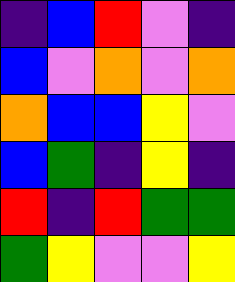[["indigo", "blue", "red", "violet", "indigo"], ["blue", "violet", "orange", "violet", "orange"], ["orange", "blue", "blue", "yellow", "violet"], ["blue", "green", "indigo", "yellow", "indigo"], ["red", "indigo", "red", "green", "green"], ["green", "yellow", "violet", "violet", "yellow"]]